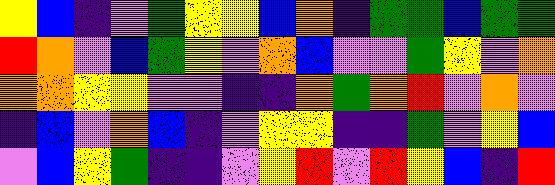[["yellow", "blue", "indigo", "violet", "green", "yellow", "yellow", "blue", "orange", "indigo", "green", "green", "blue", "green", "green"], ["red", "orange", "violet", "blue", "green", "yellow", "violet", "orange", "blue", "violet", "violet", "green", "yellow", "violet", "orange"], ["orange", "orange", "yellow", "yellow", "violet", "violet", "indigo", "indigo", "orange", "green", "orange", "red", "violet", "orange", "violet"], ["indigo", "blue", "violet", "orange", "blue", "indigo", "violet", "yellow", "yellow", "indigo", "indigo", "green", "violet", "yellow", "blue"], ["violet", "blue", "yellow", "green", "indigo", "indigo", "violet", "yellow", "red", "violet", "red", "yellow", "blue", "indigo", "red"]]